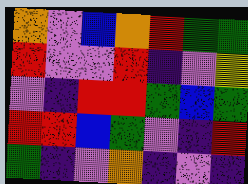[["orange", "violet", "blue", "orange", "red", "green", "green"], ["red", "violet", "violet", "red", "indigo", "violet", "yellow"], ["violet", "indigo", "red", "red", "green", "blue", "green"], ["red", "red", "blue", "green", "violet", "indigo", "red"], ["green", "indigo", "violet", "orange", "indigo", "violet", "indigo"]]